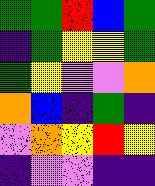[["green", "green", "red", "blue", "green"], ["indigo", "green", "yellow", "yellow", "green"], ["green", "yellow", "violet", "violet", "orange"], ["orange", "blue", "indigo", "green", "indigo"], ["violet", "orange", "yellow", "red", "yellow"], ["indigo", "violet", "violet", "indigo", "indigo"]]